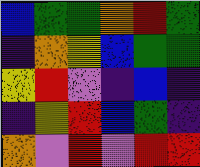[["blue", "green", "green", "orange", "red", "green"], ["indigo", "orange", "yellow", "blue", "green", "green"], ["yellow", "red", "violet", "indigo", "blue", "indigo"], ["indigo", "yellow", "red", "blue", "green", "indigo"], ["orange", "violet", "red", "violet", "red", "red"]]